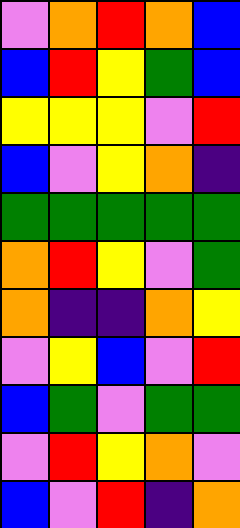[["violet", "orange", "red", "orange", "blue"], ["blue", "red", "yellow", "green", "blue"], ["yellow", "yellow", "yellow", "violet", "red"], ["blue", "violet", "yellow", "orange", "indigo"], ["green", "green", "green", "green", "green"], ["orange", "red", "yellow", "violet", "green"], ["orange", "indigo", "indigo", "orange", "yellow"], ["violet", "yellow", "blue", "violet", "red"], ["blue", "green", "violet", "green", "green"], ["violet", "red", "yellow", "orange", "violet"], ["blue", "violet", "red", "indigo", "orange"]]